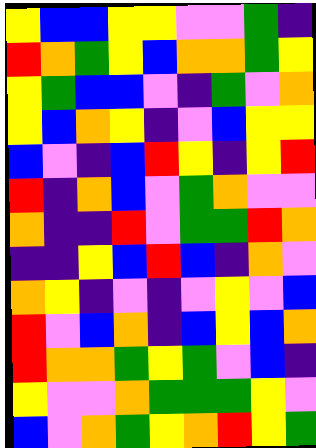[["yellow", "blue", "blue", "yellow", "yellow", "violet", "violet", "green", "indigo"], ["red", "orange", "green", "yellow", "blue", "orange", "orange", "green", "yellow"], ["yellow", "green", "blue", "blue", "violet", "indigo", "green", "violet", "orange"], ["yellow", "blue", "orange", "yellow", "indigo", "violet", "blue", "yellow", "yellow"], ["blue", "violet", "indigo", "blue", "red", "yellow", "indigo", "yellow", "red"], ["red", "indigo", "orange", "blue", "violet", "green", "orange", "violet", "violet"], ["orange", "indigo", "indigo", "red", "violet", "green", "green", "red", "orange"], ["indigo", "indigo", "yellow", "blue", "red", "blue", "indigo", "orange", "violet"], ["orange", "yellow", "indigo", "violet", "indigo", "violet", "yellow", "violet", "blue"], ["red", "violet", "blue", "orange", "indigo", "blue", "yellow", "blue", "orange"], ["red", "orange", "orange", "green", "yellow", "green", "violet", "blue", "indigo"], ["yellow", "violet", "violet", "orange", "green", "green", "green", "yellow", "violet"], ["blue", "violet", "orange", "green", "yellow", "orange", "red", "yellow", "green"]]